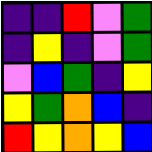[["indigo", "indigo", "red", "violet", "green"], ["indigo", "yellow", "indigo", "violet", "green"], ["violet", "blue", "green", "indigo", "yellow"], ["yellow", "green", "orange", "blue", "indigo"], ["red", "yellow", "orange", "yellow", "blue"]]